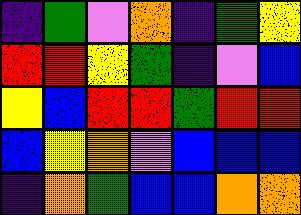[["indigo", "green", "violet", "orange", "indigo", "green", "yellow"], ["red", "red", "yellow", "green", "indigo", "violet", "blue"], ["yellow", "blue", "red", "red", "green", "red", "red"], ["blue", "yellow", "orange", "violet", "blue", "blue", "blue"], ["indigo", "orange", "green", "blue", "blue", "orange", "orange"]]